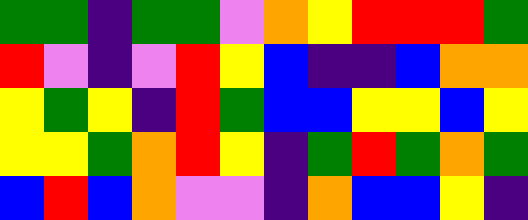[["green", "green", "indigo", "green", "green", "violet", "orange", "yellow", "red", "red", "red", "green"], ["red", "violet", "indigo", "violet", "red", "yellow", "blue", "indigo", "indigo", "blue", "orange", "orange"], ["yellow", "green", "yellow", "indigo", "red", "green", "blue", "blue", "yellow", "yellow", "blue", "yellow"], ["yellow", "yellow", "green", "orange", "red", "yellow", "indigo", "green", "red", "green", "orange", "green"], ["blue", "red", "blue", "orange", "violet", "violet", "indigo", "orange", "blue", "blue", "yellow", "indigo"]]